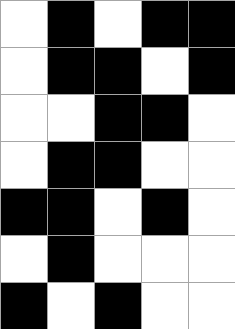[["white", "black", "white", "black", "black"], ["white", "black", "black", "white", "black"], ["white", "white", "black", "black", "white"], ["white", "black", "black", "white", "white"], ["black", "black", "white", "black", "white"], ["white", "black", "white", "white", "white"], ["black", "white", "black", "white", "white"]]